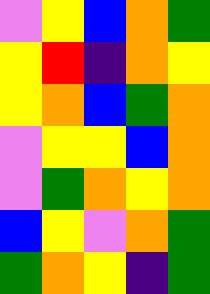[["violet", "yellow", "blue", "orange", "green"], ["yellow", "red", "indigo", "orange", "yellow"], ["yellow", "orange", "blue", "green", "orange"], ["violet", "yellow", "yellow", "blue", "orange"], ["violet", "green", "orange", "yellow", "orange"], ["blue", "yellow", "violet", "orange", "green"], ["green", "orange", "yellow", "indigo", "green"]]